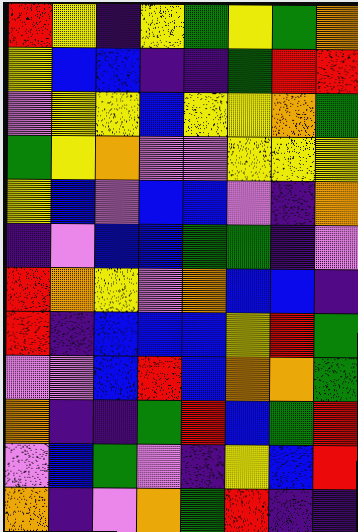[["red", "yellow", "indigo", "yellow", "green", "yellow", "green", "orange"], ["yellow", "blue", "blue", "indigo", "indigo", "green", "red", "red"], ["violet", "yellow", "yellow", "blue", "yellow", "yellow", "orange", "green"], ["green", "yellow", "orange", "violet", "violet", "yellow", "yellow", "yellow"], ["yellow", "blue", "violet", "blue", "blue", "violet", "indigo", "orange"], ["indigo", "violet", "blue", "blue", "green", "green", "indigo", "violet"], ["red", "orange", "yellow", "violet", "orange", "blue", "blue", "indigo"], ["red", "indigo", "blue", "blue", "blue", "yellow", "red", "green"], ["violet", "violet", "blue", "red", "blue", "orange", "orange", "green"], ["orange", "indigo", "indigo", "green", "red", "blue", "green", "red"], ["violet", "blue", "green", "violet", "indigo", "yellow", "blue", "red"], ["orange", "indigo", "violet", "orange", "green", "red", "indigo", "indigo"]]